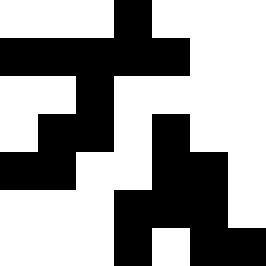[["white", "white", "white", "black", "white", "white", "white"], ["black", "black", "black", "black", "black", "white", "white"], ["white", "white", "black", "white", "white", "white", "white"], ["white", "black", "black", "white", "black", "white", "white"], ["black", "black", "white", "white", "black", "black", "white"], ["white", "white", "white", "black", "black", "black", "white"], ["white", "white", "white", "black", "white", "black", "black"]]